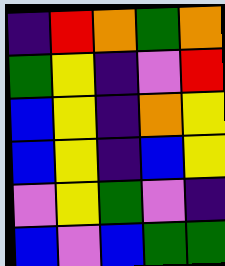[["indigo", "red", "orange", "green", "orange"], ["green", "yellow", "indigo", "violet", "red"], ["blue", "yellow", "indigo", "orange", "yellow"], ["blue", "yellow", "indigo", "blue", "yellow"], ["violet", "yellow", "green", "violet", "indigo"], ["blue", "violet", "blue", "green", "green"]]